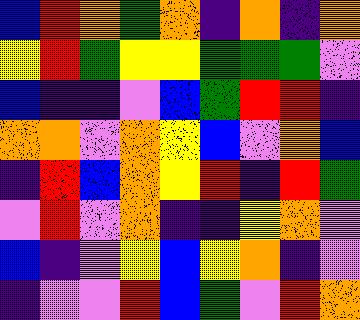[["blue", "red", "orange", "green", "orange", "indigo", "orange", "indigo", "orange"], ["yellow", "red", "green", "yellow", "yellow", "green", "green", "green", "violet"], ["blue", "indigo", "indigo", "violet", "blue", "green", "red", "red", "indigo"], ["orange", "orange", "violet", "orange", "yellow", "blue", "violet", "orange", "blue"], ["indigo", "red", "blue", "orange", "yellow", "red", "indigo", "red", "green"], ["violet", "red", "violet", "orange", "indigo", "indigo", "yellow", "orange", "violet"], ["blue", "indigo", "violet", "yellow", "blue", "yellow", "orange", "indigo", "violet"], ["indigo", "violet", "violet", "red", "blue", "green", "violet", "red", "orange"]]